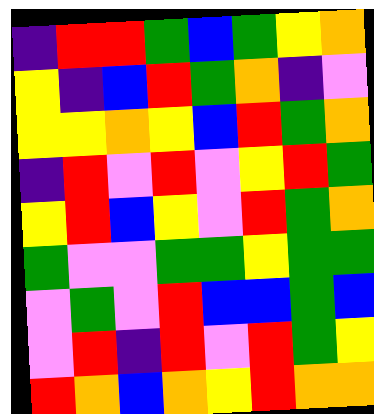[["indigo", "red", "red", "green", "blue", "green", "yellow", "orange"], ["yellow", "indigo", "blue", "red", "green", "orange", "indigo", "violet"], ["yellow", "yellow", "orange", "yellow", "blue", "red", "green", "orange"], ["indigo", "red", "violet", "red", "violet", "yellow", "red", "green"], ["yellow", "red", "blue", "yellow", "violet", "red", "green", "orange"], ["green", "violet", "violet", "green", "green", "yellow", "green", "green"], ["violet", "green", "violet", "red", "blue", "blue", "green", "blue"], ["violet", "red", "indigo", "red", "violet", "red", "green", "yellow"], ["red", "orange", "blue", "orange", "yellow", "red", "orange", "orange"]]